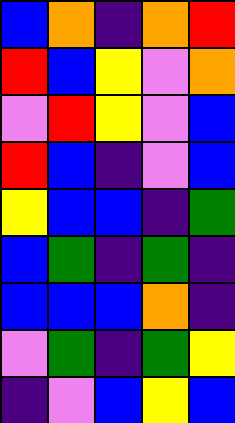[["blue", "orange", "indigo", "orange", "red"], ["red", "blue", "yellow", "violet", "orange"], ["violet", "red", "yellow", "violet", "blue"], ["red", "blue", "indigo", "violet", "blue"], ["yellow", "blue", "blue", "indigo", "green"], ["blue", "green", "indigo", "green", "indigo"], ["blue", "blue", "blue", "orange", "indigo"], ["violet", "green", "indigo", "green", "yellow"], ["indigo", "violet", "blue", "yellow", "blue"]]